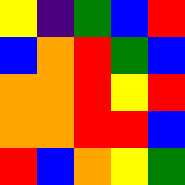[["yellow", "indigo", "green", "blue", "red"], ["blue", "orange", "red", "green", "blue"], ["orange", "orange", "red", "yellow", "red"], ["orange", "orange", "red", "red", "blue"], ["red", "blue", "orange", "yellow", "green"]]